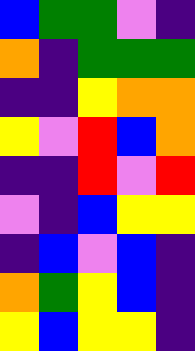[["blue", "green", "green", "violet", "indigo"], ["orange", "indigo", "green", "green", "green"], ["indigo", "indigo", "yellow", "orange", "orange"], ["yellow", "violet", "red", "blue", "orange"], ["indigo", "indigo", "red", "violet", "red"], ["violet", "indigo", "blue", "yellow", "yellow"], ["indigo", "blue", "violet", "blue", "indigo"], ["orange", "green", "yellow", "blue", "indigo"], ["yellow", "blue", "yellow", "yellow", "indigo"]]